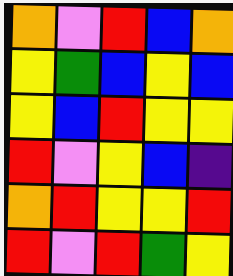[["orange", "violet", "red", "blue", "orange"], ["yellow", "green", "blue", "yellow", "blue"], ["yellow", "blue", "red", "yellow", "yellow"], ["red", "violet", "yellow", "blue", "indigo"], ["orange", "red", "yellow", "yellow", "red"], ["red", "violet", "red", "green", "yellow"]]